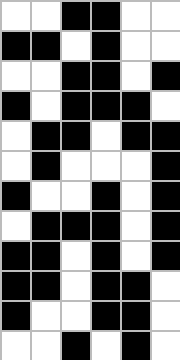[["white", "white", "black", "black", "white", "white"], ["black", "black", "white", "black", "white", "white"], ["white", "white", "black", "black", "white", "black"], ["black", "white", "black", "black", "black", "white"], ["white", "black", "black", "white", "black", "black"], ["white", "black", "white", "white", "white", "black"], ["black", "white", "white", "black", "white", "black"], ["white", "black", "black", "black", "white", "black"], ["black", "black", "white", "black", "white", "black"], ["black", "black", "white", "black", "black", "white"], ["black", "white", "white", "black", "black", "white"], ["white", "white", "black", "white", "black", "white"]]